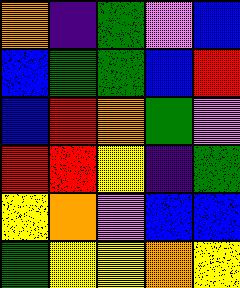[["orange", "indigo", "green", "violet", "blue"], ["blue", "green", "green", "blue", "red"], ["blue", "red", "orange", "green", "violet"], ["red", "red", "yellow", "indigo", "green"], ["yellow", "orange", "violet", "blue", "blue"], ["green", "yellow", "yellow", "orange", "yellow"]]